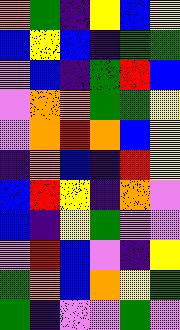[["orange", "green", "indigo", "yellow", "blue", "yellow"], ["blue", "yellow", "blue", "indigo", "green", "green"], ["violet", "blue", "indigo", "green", "red", "blue"], ["violet", "orange", "orange", "green", "green", "yellow"], ["violet", "orange", "red", "orange", "blue", "yellow"], ["indigo", "orange", "blue", "indigo", "red", "yellow"], ["blue", "red", "yellow", "indigo", "orange", "violet"], ["blue", "indigo", "yellow", "green", "violet", "violet"], ["violet", "red", "blue", "violet", "indigo", "yellow"], ["green", "orange", "blue", "orange", "yellow", "green"], ["green", "indigo", "violet", "violet", "green", "violet"]]